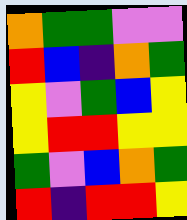[["orange", "green", "green", "violet", "violet"], ["red", "blue", "indigo", "orange", "green"], ["yellow", "violet", "green", "blue", "yellow"], ["yellow", "red", "red", "yellow", "yellow"], ["green", "violet", "blue", "orange", "green"], ["red", "indigo", "red", "red", "yellow"]]